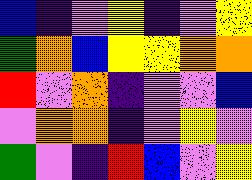[["blue", "indigo", "violet", "yellow", "indigo", "violet", "yellow"], ["green", "orange", "blue", "yellow", "yellow", "orange", "orange"], ["red", "violet", "orange", "indigo", "violet", "violet", "blue"], ["violet", "orange", "orange", "indigo", "violet", "yellow", "violet"], ["green", "violet", "indigo", "red", "blue", "violet", "yellow"]]